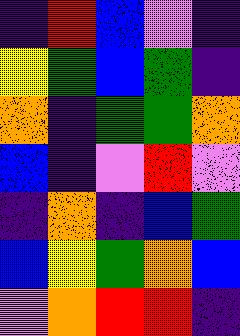[["indigo", "red", "blue", "violet", "indigo"], ["yellow", "green", "blue", "green", "indigo"], ["orange", "indigo", "green", "green", "orange"], ["blue", "indigo", "violet", "red", "violet"], ["indigo", "orange", "indigo", "blue", "green"], ["blue", "yellow", "green", "orange", "blue"], ["violet", "orange", "red", "red", "indigo"]]